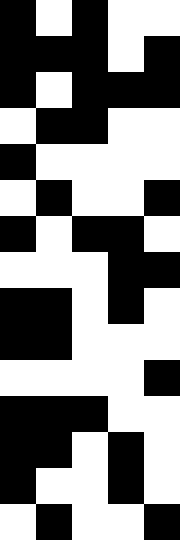[["black", "white", "black", "white", "white"], ["black", "black", "black", "white", "black"], ["black", "white", "black", "black", "black"], ["white", "black", "black", "white", "white"], ["black", "white", "white", "white", "white"], ["white", "black", "white", "white", "black"], ["black", "white", "black", "black", "white"], ["white", "white", "white", "black", "black"], ["black", "black", "white", "black", "white"], ["black", "black", "white", "white", "white"], ["white", "white", "white", "white", "black"], ["black", "black", "black", "white", "white"], ["black", "black", "white", "black", "white"], ["black", "white", "white", "black", "white"], ["white", "black", "white", "white", "black"]]